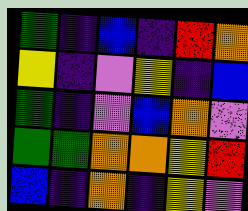[["green", "indigo", "blue", "indigo", "red", "orange"], ["yellow", "indigo", "violet", "yellow", "indigo", "blue"], ["green", "indigo", "violet", "blue", "orange", "violet"], ["green", "green", "orange", "orange", "yellow", "red"], ["blue", "indigo", "orange", "indigo", "yellow", "violet"]]